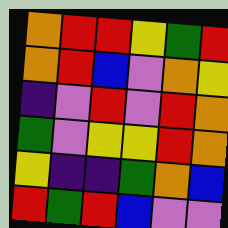[["orange", "red", "red", "yellow", "green", "red"], ["orange", "red", "blue", "violet", "orange", "yellow"], ["indigo", "violet", "red", "violet", "red", "orange"], ["green", "violet", "yellow", "yellow", "red", "orange"], ["yellow", "indigo", "indigo", "green", "orange", "blue"], ["red", "green", "red", "blue", "violet", "violet"]]